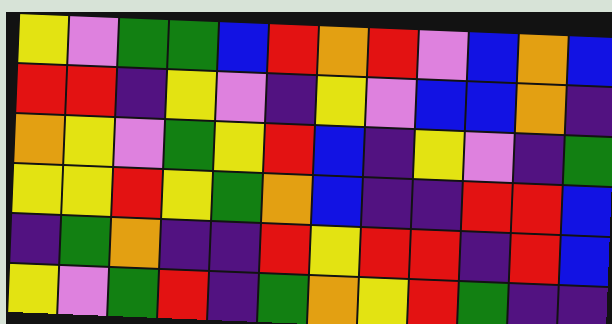[["yellow", "violet", "green", "green", "blue", "red", "orange", "red", "violet", "blue", "orange", "blue"], ["red", "red", "indigo", "yellow", "violet", "indigo", "yellow", "violet", "blue", "blue", "orange", "indigo"], ["orange", "yellow", "violet", "green", "yellow", "red", "blue", "indigo", "yellow", "violet", "indigo", "green"], ["yellow", "yellow", "red", "yellow", "green", "orange", "blue", "indigo", "indigo", "red", "red", "blue"], ["indigo", "green", "orange", "indigo", "indigo", "red", "yellow", "red", "red", "indigo", "red", "blue"], ["yellow", "violet", "green", "red", "indigo", "green", "orange", "yellow", "red", "green", "indigo", "indigo"]]